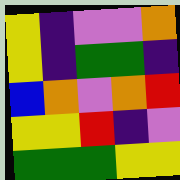[["yellow", "indigo", "violet", "violet", "orange"], ["yellow", "indigo", "green", "green", "indigo"], ["blue", "orange", "violet", "orange", "red"], ["yellow", "yellow", "red", "indigo", "violet"], ["green", "green", "green", "yellow", "yellow"]]